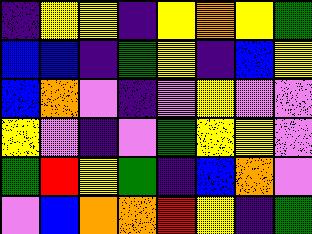[["indigo", "yellow", "yellow", "indigo", "yellow", "orange", "yellow", "green"], ["blue", "blue", "indigo", "green", "yellow", "indigo", "blue", "yellow"], ["blue", "orange", "violet", "indigo", "violet", "yellow", "violet", "violet"], ["yellow", "violet", "indigo", "violet", "green", "yellow", "yellow", "violet"], ["green", "red", "yellow", "green", "indigo", "blue", "orange", "violet"], ["violet", "blue", "orange", "orange", "red", "yellow", "indigo", "green"]]